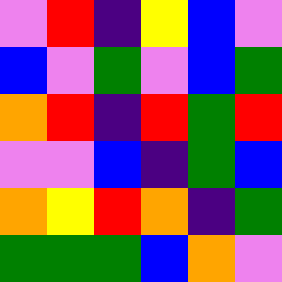[["violet", "red", "indigo", "yellow", "blue", "violet"], ["blue", "violet", "green", "violet", "blue", "green"], ["orange", "red", "indigo", "red", "green", "red"], ["violet", "violet", "blue", "indigo", "green", "blue"], ["orange", "yellow", "red", "orange", "indigo", "green"], ["green", "green", "green", "blue", "orange", "violet"]]